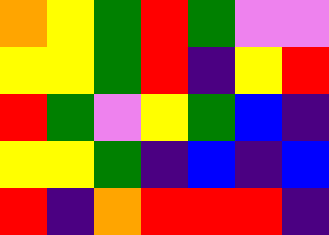[["orange", "yellow", "green", "red", "green", "violet", "violet"], ["yellow", "yellow", "green", "red", "indigo", "yellow", "red"], ["red", "green", "violet", "yellow", "green", "blue", "indigo"], ["yellow", "yellow", "green", "indigo", "blue", "indigo", "blue"], ["red", "indigo", "orange", "red", "red", "red", "indigo"]]